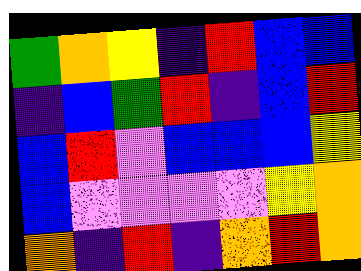[["green", "orange", "yellow", "indigo", "red", "blue", "blue"], ["indigo", "blue", "green", "red", "indigo", "blue", "red"], ["blue", "red", "violet", "blue", "blue", "blue", "yellow"], ["blue", "violet", "violet", "violet", "violet", "yellow", "orange"], ["orange", "indigo", "red", "indigo", "orange", "red", "orange"]]